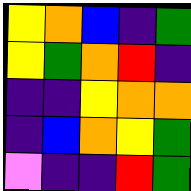[["yellow", "orange", "blue", "indigo", "green"], ["yellow", "green", "orange", "red", "indigo"], ["indigo", "indigo", "yellow", "orange", "orange"], ["indigo", "blue", "orange", "yellow", "green"], ["violet", "indigo", "indigo", "red", "green"]]